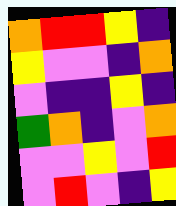[["orange", "red", "red", "yellow", "indigo"], ["yellow", "violet", "violet", "indigo", "orange"], ["violet", "indigo", "indigo", "yellow", "indigo"], ["green", "orange", "indigo", "violet", "orange"], ["violet", "violet", "yellow", "violet", "red"], ["violet", "red", "violet", "indigo", "yellow"]]